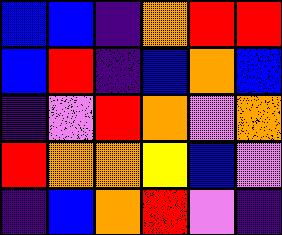[["blue", "blue", "indigo", "orange", "red", "red"], ["blue", "red", "indigo", "blue", "orange", "blue"], ["indigo", "violet", "red", "orange", "violet", "orange"], ["red", "orange", "orange", "yellow", "blue", "violet"], ["indigo", "blue", "orange", "red", "violet", "indigo"]]